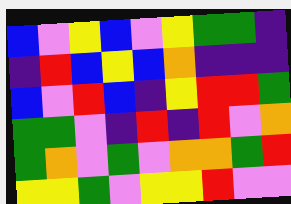[["blue", "violet", "yellow", "blue", "violet", "yellow", "green", "green", "indigo"], ["indigo", "red", "blue", "yellow", "blue", "orange", "indigo", "indigo", "indigo"], ["blue", "violet", "red", "blue", "indigo", "yellow", "red", "red", "green"], ["green", "green", "violet", "indigo", "red", "indigo", "red", "violet", "orange"], ["green", "orange", "violet", "green", "violet", "orange", "orange", "green", "red"], ["yellow", "yellow", "green", "violet", "yellow", "yellow", "red", "violet", "violet"]]